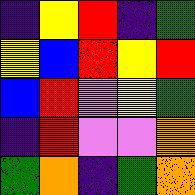[["indigo", "yellow", "red", "indigo", "green"], ["yellow", "blue", "red", "yellow", "red"], ["blue", "red", "violet", "yellow", "green"], ["indigo", "red", "violet", "violet", "orange"], ["green", "orange", "indigo", "green", "orange"]]